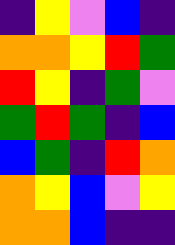[["indigo", "yellow", "violet", "blue", "indigo"], ["orange", "orange", "yellow", "red", "green"], ["red", "yellow", "indigo", "green", "violet"], ["green", "red", "green", "indigo", "blue"], ["blue", "green", "indigo", "red", "orange"], ["orange", "yellow", "blue", "violet", "yellow"], ["orange", "orange", "blue", "indigo", "indigo"]]